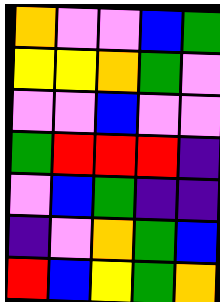[["orange", "violet", "violet", "blue", "green"], ["yellow", "yellow", "orange", "green", "violet"], ["violet", "violet", "blue", "violet", "violet"], ["green", "red", "red", "red", "indigo"], ["violet", "blue", "green", "indigo", "indigo"], ["indigo", "violet", "orange", "green", "blue"], ["red", "blue", "yellow", "green", "orange"]]